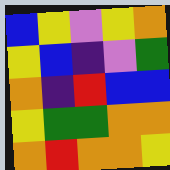[["blue", "yellow", "violet", "yellow", "orange"], ["yellow", "blue", "indigo", "violet", "green"], ["orange", "indigo", "red", "blue", "blue"], ["yellow", "green", "green", "orange", "orange"], ["orange", "red", "orange", "orange", "yellow"]]